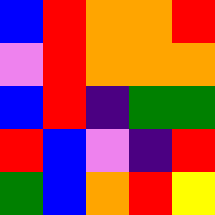[["blue", "red", "orange", "orange", "red"], ["violet", "red", "orange", "orange", "orange"], ["blue", "red", "indigo", "green", "green"], ["red", "blue", "violet", "indigo", "red"], ["green", "blue", "orange", "red", "yellow"]]